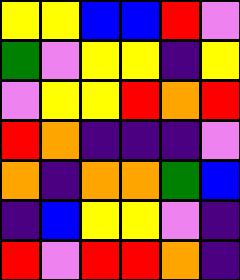[["yellow", "yellow", "blue", "blue", "red", "violet"], ["green", "violet", "yellow", "yellow", "indigo", "yellow"], ["violet", "yellow", "yellow", "red", "orange", "red"], ["red", "orange", "indigo", "indigo", "indigo", "violet"], ["orange", "indigo", "orange", "orange", "green", "blue"], ["indigo", "blue", "yellow", "yellow", "violet", "indigo"], ["red", "violet", "red", "red", "orange", "indigo"]]